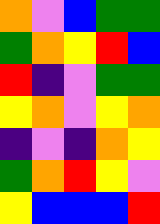[["orange", "violet", "blue", "green", "green"], ["green", "orange", "yellow", "red", "blue"], ["red", "indigo", "violet", "green", "green"], ["yellow", "orange", "violet", "yellow", "orange"], ["indigo", "violet", "indigo", "orange", "yellow"], ["green", "orange", "red", "yellow", "violet"], ["yellow", "blue", "blue", "blue", "red"]]